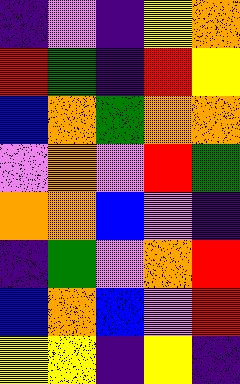[["indigo", "violet", "indigo", "yellow", "orange"], ["red", "green", "indigo", "red", "yellow"], ["blue", "orange", "green", "orange", "orange"], ["violet", "orange", "violet", "red", "green"], ["orange", "orange", "blue", "violet", "indigo"], ["indigo", "green", "violet", "orange", "red"], ["blue", "orange", "blue", "violet", "red"], ["yellow", "yellow", "indigo", "yellow", "indigo"]]